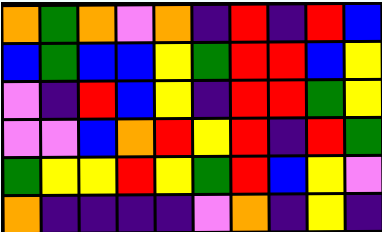[["orange", "green", "orange", "violet", "orange", "indigo", "red", "indigo", "red", "blue"], ["blue", "green", "blue", "blue", "yellow", "green", "red", "red", "blue", "yellow"], ["violet", "indigo", "red", "blue", "yellow", "indigo", "red", "red", "green", "yellow"], ["violet", "violet", "blue", "orange", "red", "yellow", "red", "indigo", "red", "green"], ["green", "yellow", "yellow", "red", "yellow", "green", "red", "blue", "yellow", "violet"], ["orange", "indigo", "indigo", "indigo", "indigo", "violet", "orange", "indigo", "yellow", "indigo"]]